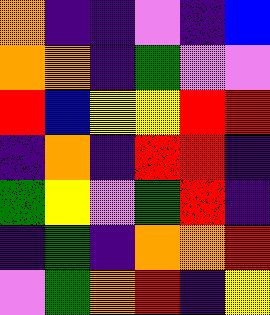[["orange", "indigo", "indigo", "violet", "indigo", "blue"], ["orange", "orange", "indigo", "green", "violet", "violet"], ["red", "blue", "yellow", "yellow", "red", "red"], ["indigo", "orange", "indigo", "red", "red", "indigo"], ["green", "yellow", "violet", "green", "red", "indigo"], ["indigo", "green", "indigo", "orange", "orange", "red"], ["violet", "green", "orange", "red", "indigo", "yellow"]]